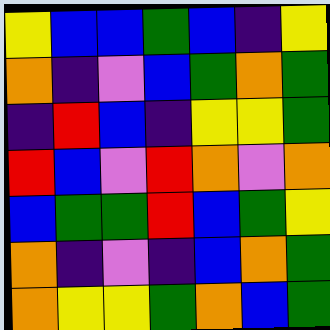[["yellow", "blue", "blue", "green", "blue", "indigo", "yellow"], ["orange", "indigo", "violet", "blue", "green", "orange", "green"], ["indigo", "red", "blue", "indigo", "yellow", "yellow", "green"], ["red", "blue", "violet", "red", "orange", "violet", "orange"], ["blue", "green", "green", "red", "blue", "green", "yellow"], ["orange", "indigo", "violet", "indigo", "blue", "orange", "green"], ["orange", "yellow", "yellow", "green", "orange", "blue", "green"]]